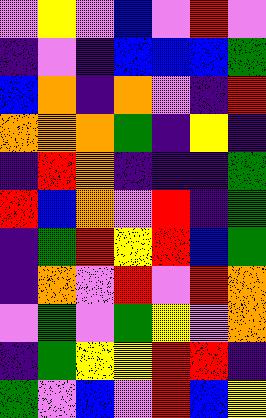[["violet", "yellow", "violet", "blue", "violet", "red", "violet"], ["indigo", "violet", "indigo", "blue", "blue", "blue", "green"], ["blue", "orange", "indigo", "orange", "violet", "indigo", "red"], ["orange", "orange", "orange", "green", "indigo", "yellow", "indigo"], ["indigo", "red", "orange", "indigo", "indigo", "indigo", "green"], ["red", "blue", "orange", "violet", "red", "indigo", "green"], ["indigo", "green", "red", "yellow", "red", "blue", "green"], ["indigo", "orange", "violet", "red", "violet", "red", "orange"], ["violet", "green", "violet", "green", "yellow", "violet", "orange"], ["indigo", "green", "yellow", "yellow", "red", "red", "indigo"], ["green", "violet", "blue", "violet", "red", "blue", "yellow"]]